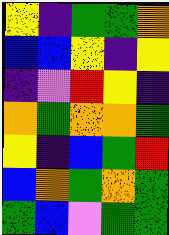[["yellow", "indigo", "green", "green", "orange"], ["blue", "blue", "yellow", "indigo", "yellow"], ["indigo", "violet", "red", "yellow", "indigo"], ["orange", "green", "orange", "orange", "green"], ["yellow", "indigo", "blue", "green", "red"], ["blue", "orange", "green", "orange", "green"], ["green", "blue", "violet", "green", "green"]]